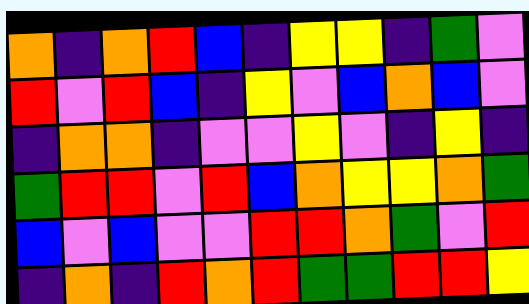[["orange", "indigo", "orange", "red", "blue", "indigo", "yellow", "yellow", "indigo", "green", "violet"], ["red", "violet", "red", "blue", "indigo", "yellow", "violet", "blue", "orange", "blue", "violet"], ["indigo", "orange", "orange", "indigo", "violet", "violet", "yellow", "violet", "indigo", "yellow", "indigo"], ["green", "red", "red", "violet", "red", "blue", "orange", "yellow", "yellow", "orange", "green"], ["blue", "violet", "blue", "violet", "violet", "red", "red", "orange", "green", "violet", "red"], ["indigo", "orange", "indigo", "red", "orange", "red", "green", "green", "red", "red", "yellow"]]